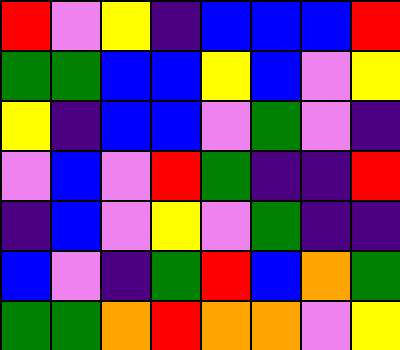[["red", "violet", "yellow", "indigo", "blue", "blue", "blue", "red"], ["green", "green", "blue", "blue", "yellow", "blue", "violet", "yellow"], ["yellow", "indigo", "blue", "blue", "violet", "green", "violet", "indigo"], ["violet", "blue", "violet", "red", "green", "indigo", "indigo", "red"], ["indigo", "blue", "violet", "yellow", "violet", "green", "indigo", "indigo"], ["blue", "violet", "indigo", "green", "red", "blue", "orange", "green"], ["green", "green", "orange", "red", "orange", "orange", "violet", "yellow"]]